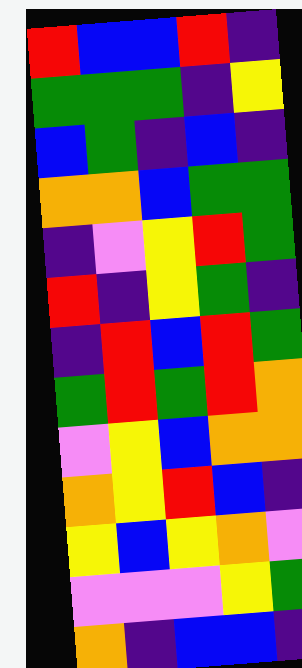[["red", "blue", "blue", "red", "indigo"], ["green", "green", "green", "indigo", "yellow"], ["blue", "green", "indigo", "blue", "indigo"], ["orange", "orange", "blue", "green", "green"], ["indigo", "violet", "yellow", "red", "green"], ["red", "indigo", "yellow", "green", "indigo"], ["indigo", "red", "blue", "red", "green"], ["green", "red", "green", "red", "orange"], ["violet", "yellow", "blue", "orange", "orange"], ["orange", "yellow", "red", "blue", "indigo"], ["yellow", "blue", "yellow", "orange", "violet"], ["violet", "violet", "violet", "yellow", "green"], ["orange", "indigo", "blue", "blue", "indigo"]]